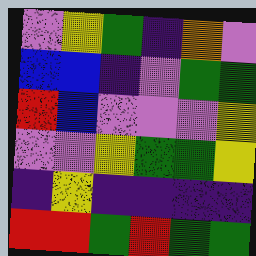[["violet", "yellow", "green", "indigo", "orange", "violet"], ["blue", "blue", "indigo", "violet", "green", "green"], ["red", "blue", "violet", "violet", "violet", "yellow"], ["violet", "violet", "yellow", "green", "green", "yellow"], ["indigo", "yellow", "indigo", "indigo", "indigo", "indigo"], ["red", "red", "green", "red", "green", "green"]]